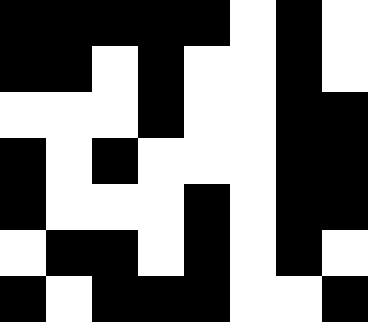[["black", "black", "black", "black", "black", "white", "black", "white"], ["black", "black", "white", "black", "white", "white", "black", "white"], ["white", "white", "white", "black", "white", "white", "black", "black"], ["black", "white", "black", "white", "white", "white", "black", "black"], ["black", "white", "white", "white", "black", "white", "black", "black"], ["white", "black", "black", "white", "black", "white", "black", "white"], ["black", "white", "black", "black", "black", "white", "white", "black"]]